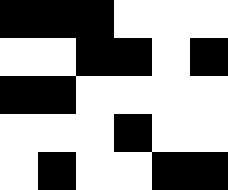[["black", "black", "black", "white", "white", "white"], ["white", "white", "black", "black", "white", "black"], ["black", "black", "white", "white", "white", "white"], ["white", "white", "white", "black", "white", "white"], ["white", "black", "white", "white", "black", "black"]]